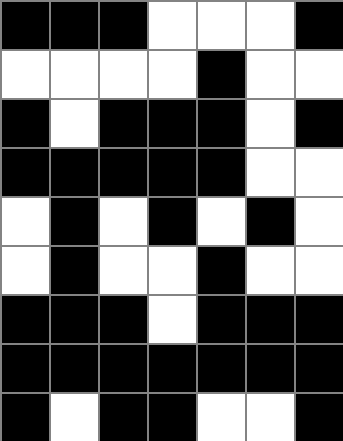[["black", "black", "black", "white", "white", "white", "black"], ["white", "white", "white", "white", "black", "white", "white"], ["black", "white", "black", "black", "black", "white", "black"], ["black", "black", "black", "black", "black", "white", "white"], ["white", "black", "white", "black", "white", "black", "white"], ["white", "black", "white", "white", "black", "white", "white"], ["black", "black", "black", "white", "black", "black", "black"], ["black", "black", "black", "black", "black", "black", "black"], ["black", "white", "black", "black", "white", "white", "black"]]